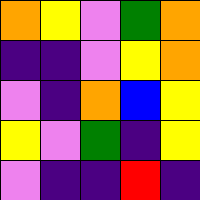[["orange", "yellow", "violet", "green", "orange"], ["indigo", "indigo", "violet", "yellow", "orange"], ["violet", "indigo", "orange", "blue", "yellow"], ["yellow", "violet", "green", "indigo", "yellow"], ["violet", "indigo", "indigo", "red", "indigo"]]